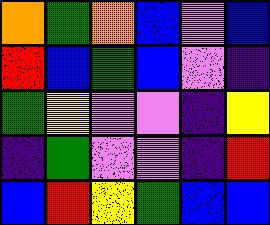[["orange", "green", "orange", "blue", "violet", "blue"], ["red", "blue", "green", "blue", "violet", "indigo"], ["green", "yellow", "violet", "violet", "indigo", "yellow"], ["indigo", "green", "violet", "violet", "indigo", "red"], ["blue", "red", "yellow", "green", "blue", "blue"]]